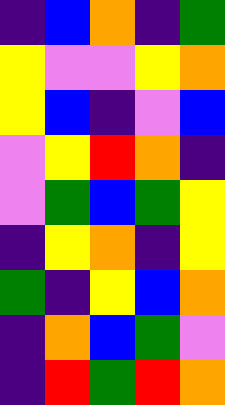[["indigo", "blue", "orange", "indigo", "green"], ["yellow", "violet", "violet", "yellow", "orange"], ["yellow", "blue", "indigo", "violet", "blue"], ["violet", "yellow", "red", "orange", "indigo"], ["violet", "green", "blue", "green", "yellow"], ["indigo", "yellow", "orange", "indigo", "yellow"], ["green", "indigo", "yellow", "blue", "orange"], ["indigo", "orange", "blue", "green", "violet"], ["indigo", "red", "green", "red", "orange"]]